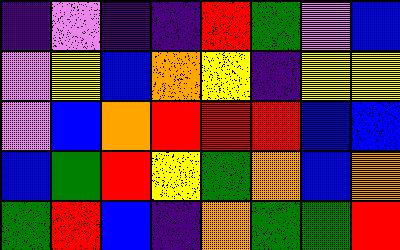[["indigo", "violet", "indigo", "indigo", "red", "green", "violet", "blue"], ["violet", "yellow", "blue", "orange", "yellow", "indigo", "yellow", "yellow"], ["violet", "blue", "orange", "red", "red", "red", "blue", "blue"], ["blue", "green", "red", "yellow", "green", "orange", "blue", "orange"], ["green", "red", "blue", "indigo", "orange", "green", "green", "red"]]